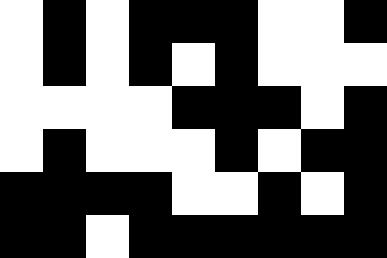[["white", "black", "white", "black", "black", "black", "white", "white", "black"], ["white", "black", "white", "black", "white", "black", "white", "white", "white"], ["white", "white", "white", "white", "black", "black", "black", "white", "black"], ["white", "black", "white", "white", "white", "black", "white", "black", "black"], ["black", "black", "black", "black", "white", "white", "black", "white", "black"], ["black", "black", "white", "black", "black", "black", "black", "black", "black"]]